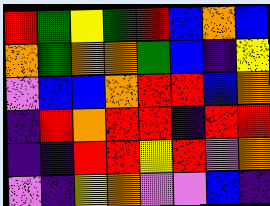[["red", "green", "yellow", "green", "red", "blue", "orange", "blue"], ["orange", "green", "orange", "orange", "green", "blue", "indigo", "yellow"], ["violet", "blue", "blue", "orange", "red", "red", "blue", "orange"], ["indigo", "red", "orange", "red", "red", "indigo", "red", "red"], ["indigo", "indigo", "red", "red", "yellow", "red", "violet", "orange"], ["violet", "indigo", "yellow", "orange", "violet", "violet", "blue", "indigo"]]